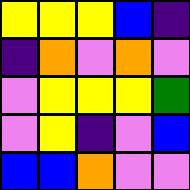[["yellow", "yellow", "yellow", "blue", "indigo"], ["indigo", "orange", "violet", "orange", "violet"], ["violet", "yellow", "yellow", "yellow", "green"], ["violet", "yellow", "indigo", "violet", "blue"], ["blue", "blue", "orange", "violet", "violet"]]